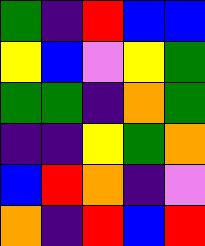[["green", "indigo", "red", "blue", "blue"], ["yellow", "blue", "violet", "yellow", "green"], ["green", "green", "indigo", "orange", "green"], ["indigo", "indigo", "yellow", "green", "orange"], ["blue", "red", "orange", "indigo", "violet"], ["orange", "indigo", "red", "blue", "red"]]